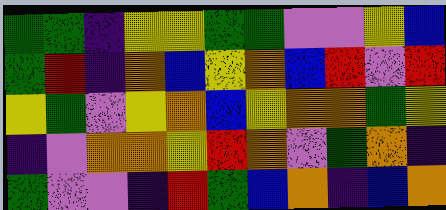[["green", "green", "indigo", "yellow", "yellow", "green", "green", "violet", "violet", "yellow", "blue"], ["green", "red", "indigo", "orange", "blue", "yellow", "orange", "blue", "red", "violet", "red"], ["yellow", "green", "violet", "yellow", "orange", "blue", "yellow", "orange", "orange", "green", "yellow"], ["indigo", "violet", "orange", "orange", "yellow", "red", "orange", "violet", "green", "orange", "indigo"], ["green", "violet", "violet", "indigo", "red", "green", "blue", "orange", "indigo", "blue", "orange"]]